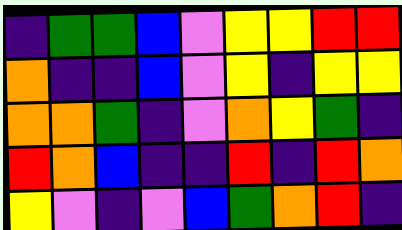[["indigo", "green", "green", "blue", "violet", "yellow", "yellow", "red", "red"], ["orange", "indigo", "indigo", "blue", "violet", "yellow", "indigo", "yellow", "yellow"], ["orange", "orange", "green", "indigo", "violet", "orange", "yellow", "green", "indigo"], ["red", "orange", "blue", "indigo", "indigo", "red", "indigo", "red", "orange"], ["yellow", "violet", "indigo", "violet", "blue", "green", "orange", "red", "indigo"]]